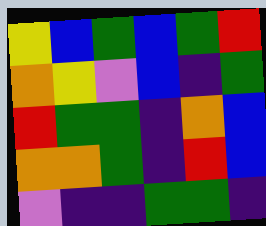[["yellow", "blue", "green", "blue", "green", "red"], ["orange", "yellow", "violet", "blue", "indigo", "green"], ["red", "green", "green", "indigo", "orange", "blue"], ["orange", "orange", "green", "indigo", "red", "blue"], ["violet", "indigo", "indigo", "green", "green", "indigo"]]